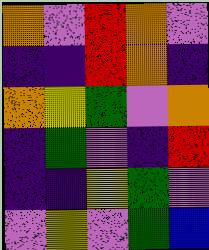[["orange", "violet", "red", "orange", "violet"], ["indigo", "indigo", "red", "orange", "indigo"], ["orange", "yellow", "green", "violet", "orange"], ["indigo", "green", "violet", "indigo", "red"], ["indigo", "indigo", "yellow", "green", "violet"], ["violet", "yellow", "violet", "green", "blue"]]